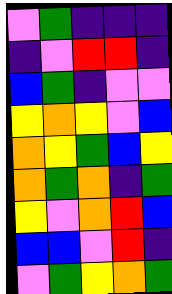[["violet", "green", "indigo", "indigo", "indigo"], ["indigo", "violet", "red", "red", "indigo"], ["blue", "green", "indigo", "violet", "violet"], ["yellow", "orange", "yellow", "violet", "blue"], ["orange", "yellow", "green", "blue", "yellow"], ["orange", "green", "orange", "indigo", "green"], ["yellow", "violet", "orange", "red", "blue"], ["blue", "blue", "violet", "red", "indigo"], ["violet", "green", "yellow", "orange", "green"]]